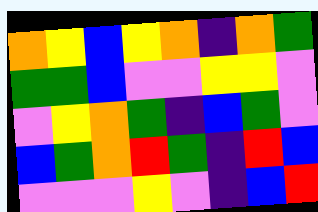[["orange", "yellow", "blue", "yellow", "orange", "indigo", "orange", "green"], ["green", "green", "blue", "violet", "violet", "yellow", "yellow", "violet"], ["violet", "yellow", "orange", "green", "indigo", "blue", "green", "violet"], ["blue", "green", "orange", "red", "green", "indigo", "red", "blue"], ["violet", "violet", "violet", "yellow", "violet", "indigo", "blue", "red"]]